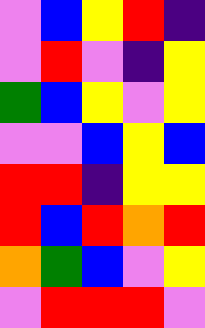[["violet", "blue", "yellow", "red", "indigo"], ["violet", "red", "violet", "indigo", "yellow"], ["green", "blue", "yellow", "violet", "yellow"], ["violet", "violet", "blue", "yellow", "blue"], ["red", "red", "indigo", "yellow", "yellow"], ["red", "blue", "red", "orange", "red"], ["orange", "green", "blue", "violet", "yellow"], ["violet", "red", "red", "red", "violet"]]